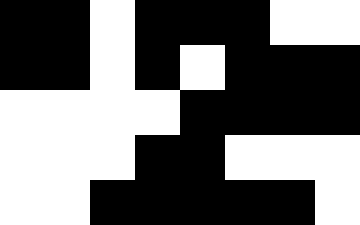[["black", "black", "white", "black", "black", "black", "white", "white"], ["black", "black", "white", "black", "white", "black", "black", "black"], ["white", "white", "white", "white", "black", "black", "black", "black"], ["white", "white", "white", "black", "black", "white", "white", "white"], ["white", "white", "black", "black", "black", "black", "black", "white"]]